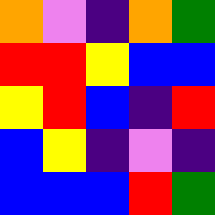[["orange", "violet", "indigo", "orange", "green"], ["red", "red", "yellow", "blue", "blue"], ["yellow", "red", "blue", "indigo", "red"], ["blue", "yellow", "indigo", "violet", "indigo"], ["blue", "blue", "blue", "red", "green"]]